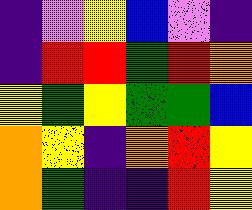[["indigo", "violet", "yellow", "blue", "violet", "indigo"], ["indigo", "red", "red", "green", "red", "orange"], ["yellow", "green", "yellow", "green", "green", "blue"], ["orange", "yellow", "indigo", "orange", "red", "yellow"], ["orange", "green", "indigo", "indigo", "red", "yellow"]]